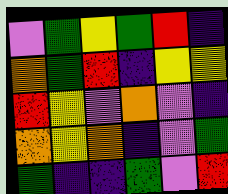[["violet", "green", "yellow", "green", "red", "indigo"], ["orange", "green", "red", "indigo", "yellow", "yellow"], ["red", "yellow", "violet", "orange", "violet", "indigo"], ["orange", "yellow", "orange", "indigo", "violet", "green"], ["green", "indigo", "indigo", "green", "violet", "red"]]